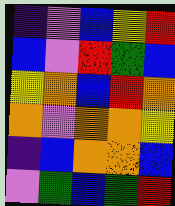[["indigo", "violet", "blue", "yellow", "red"], ["blue", "violet", "red", "green", "blue"], ["yellow", "orange", "blue", "red", "orange"], ["orange", "violet", "orange", "orange", "yellow"], ["indigo", "blue", "orange", "orange", "blue"], ["violet", "green", "blue", "green", "red"]]